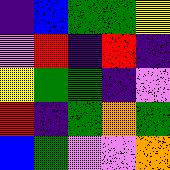[["indigo", "blue", "green", "green", "yellow"], ["violet", "red", "indigo", "red", "indigo"], ["yellow", "green", "green", "indigo", "violet"], ["red", "indigo", "green", "orange", "green"], ["blue", "green", "violet", "violet", "orange"]]